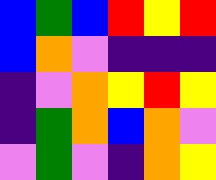[["blue", "green", "blue", "red", "yellow", "red"], ["blue", "orange", "violet", "indigo", "indigo", "indigo"], ["indigo", "violet", "orange", "yellow", "red", "yellow"], ["indigo", "green", "orange", "blue", "orange", "violet"], ["violet", "green", "violet", "indigo", "orange", "yellow"]]